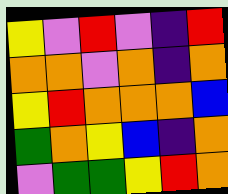[["yellow", "violet", "red", "violet", "indigo", "red"], ["orange", "orange", "violet", "orange", "indigo", "orange"], ["yellow", "red", "orange", "orange", "orange", "blue"], ["green", "orange", "yellow", "blue", "indigo", "orange"], ["violet", "green", "green", "yellow", "red", "orange"]]